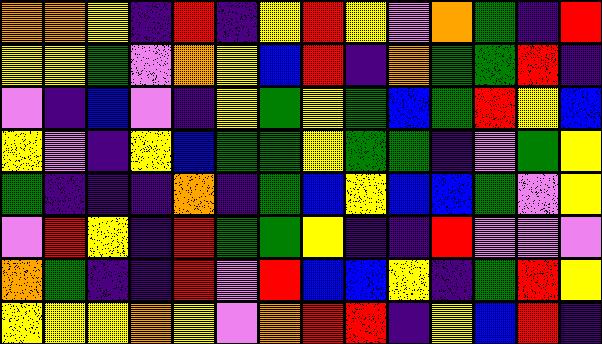[["orange", "orange", "yellow", "indigo", "red", "indigo", "yellow", "red", "yellow", "violet", "orange", "green", "indigo", "red"], ["yellow", "yellow", "green", "violet", "orange", "yellow", "blue", "red", "indigo", "orange", "green", "green", "red", "indigo"], ["violet", "indigo", "blue", "violet", "indigo", "yellow", "green", "yellow", "green", "blue", "green", "red", "yellow", "blue"], ["yellow", "violet", "indigo", "yellow", "blue", "green", "green", "yellow", "green", "green", "indigo", "violet", "green", "yellow"], ["green", "indigo", "indigo", "indigo", "orange", "indigo", "green", "blue", "yellow", "blue", "blue", "green", "violet", "yellow"], ["violet", "red", "yellow", "indigo", "red", "green", "green", "yellow", "indigo", "indigo", "red", "violet", "violet", "violet"], ["orange", "green", "indigo", "indigo", "red", "violet", "red", "blue", "blue", "yellow", "indigo", "green", "red", "yellow"], ["yellow", "yellow", "yellow", "orange", "yellow", "violet", "orange", "red", "red", "indigo", "yellow", "blue", "red", "indigo"]]